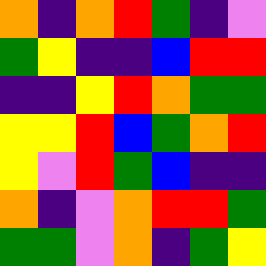[["orange", "indigo", "orange", "red", "green", "indigo", "violet"], ["green", "yellow", "indigo", "indigo", "blue", "red", "red"], ["indigo", "indigo", "yellow", "red", "orange", "green", "green"], ["yellow", "yellow", "red", "blue", "green", "orange", "red"], ["yellow", "violet", "red", "green", "blue", "indigo", "indigo"], ["orange", "indigo", "violet", "orange", "red", "red", "green"], ["green", "green", "violet", "orange", "indigo", "green", "yellow"]]